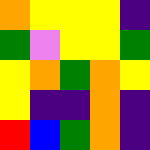[["orange", "yellow", "yellow", "yellow", "indigo"], ["green", "violet", "yellow", "yellow", "green"], ["yellow", "orange", "green", "orange", "yellow"], ["yellow", "indigo", "indigo", "orange", "indigo"], ["red", "blue", "green", "orange", "indigo"]]